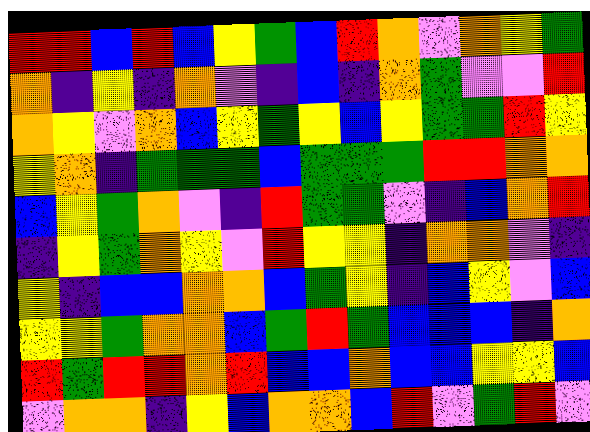[["red", "red", "blue", "red", "blue", "yellow", "green", "blue", "red", "orange", "violet", "orange", "yellow", "green"], ["orange", "indigo", "yellow", "indigo", "orange", "violet", "indigo", "blue", "indigo", "orange", "green", "violet", "violet", "red"], ["orange", "yellow", "violet", "orange", "blue", "yellow", "green", "yellow", "blue", "yellow", "green", "green", "red", "yellow"], ["yellow", "orange", "indigo", "green", "green", "green", "blue", "green", "green", "green", "red", "red", "orange", "orange"], ["blue", "yellow", "green", "orange", "violet", "indigo", "red", "green", "green", "violet", "indigo", "blue", "orange", "red"], ["indigo", "yellow", "green", "orange", "yellow", "violet", "red", "yellow", "yellow", "indigo", "orange", "orange", "violet", "indigo"], ["yellow", "indigo", "blue", "blue", "orange", "orange", "blue", "green", "yellow", "indigo", "blue", "yellow", "violet", "blue"], ["yellow", "yellow", "green", "orange", "orange", "blue", "green", "red", "green", "blue", "blue", "blue", "indigo", "orange"], ["red", "green", "red", "red", "orange", "red", "blue", "blue", "orange", "blue", "blue", "yellow", "yellow", "blue"], ["violet", "orange", "orange", "indigo", "yellow", "blue", "orange", "orange", "blue", "red", "violet", "green", "red", "violet"]]